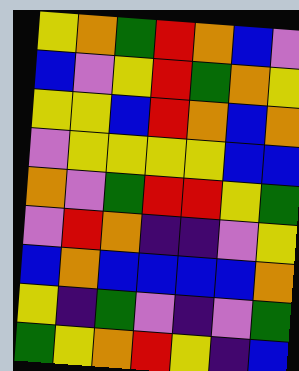[["yellow", "orange", "green", "red", "orange", "blue", "violet"], ["blue", "violet", "yellow", "red", "green", "orange", "yellow"], ["yellow", "yellow", "blue", "red", "orange", "blue", "orange"], ["violet", "yellow", "yellow", "yellow", "yellow", "blue", "blue"], ["orange", "violet", "green", "red", "red", "yellow", "green"], ["violet", "red", "orange", "indigo", "indigo", "violet", "yellow"], ["blue", "orange", "blue", "blue", "blue", "blue", "orange"], ["yellow", "indigo", "green", "violet", "indigo", "violet", "green"], ["green", "yellow", "orange", "red", "yellow", "indigo", "blue"]]